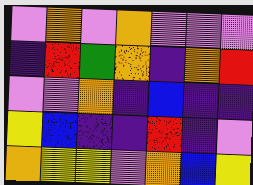[["violet", "orange", "violet", "orange", "violet", "violet", "violet"], ["indigo", "red", "green", "orange", "indigo", "orange", "red"], ["violet", "violet", "orange", "indigo", "blue", "indigo", "indigo"], ["yellow", "blue", "indigo", "indigo", "red", "indigo", "violet"], ["orange", "yellow", "yellow", "violet", "orange", "blue", "yellow"]]